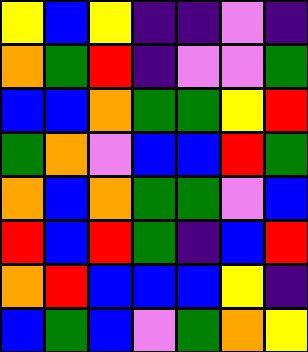[["yellow", "blue", "yellow", "indigo", "indigo", "violet", "indigo"], ["orange", "green", "red", "indigo", "violet", "violet", "green"], ["blue", "blue", "orange", "green", "green", "yellow", "red"], ["green", "orange", "violet", "blue", "blue", "red", "green"], ["orange", "blue", "orange", "green", "green", "violet", "blue"], ["red", "blue", "red", "green", "indigo", "blue", "red"], ["orange", "red", "blue", "blue", "blue", "yellow", "indigo"], ["blue", "green", "blue", "violet", "green", "orange", "yellow"]]